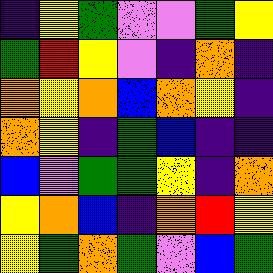[["indigo", "yellow", "green", "violet", "violet", "green", "yellow"], ["green", "red", "yellow", "violet", "indigo", "orange", "indigo"], ["orange", "yellow", "orange", "blue", "orange", "yellow", "indigo"], ["orange", "yellow", "indigo", "green", "blue", "indigo", "indigo"], ["blue", "violet", "green", "green", "yellow", "indigo", "orange"], ["yellow", "orange", "blue", "indigo", "orange", "red", "yellow"], ["yellow", "green", "orange", "green", "violet", "blue", "green"]]